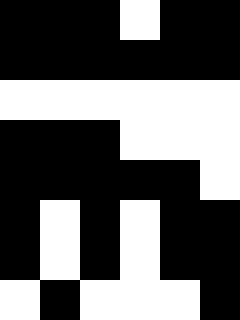[["black", "black", "black", "white", "black", "black"], ["black", "black", "black", "black", "black", "black"], ["white", "white", "white", "white", "white", "white"], ["black", "black", "black", "white", "white", "white"], ["black", "black", "black", "black", "black", "white"], ["black", "white", "black", "white", "black", "black"], ["black", "white", "black", "white", "black", "black"], ["white", "black", "white", "white", "white", "black"]]